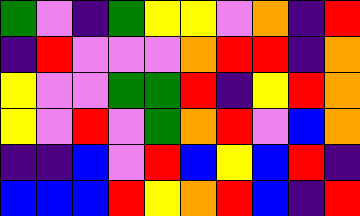[["green", "violet", "indigo", "green", "yellow", "yellow", "violet", "orange", "indigo", "red"], ["indigo", "red", "violet", "violet", "violet", "orange", "red", "red", "indigo", "orange"], ["yellow", "violet", "violet", "green", "green", "red", "indigo", "yellow", "red", "orange"], ["yellow", "violet", "red", "violet", "green", "orange", "red", "violet", "blue", "orange"], ["indigo", "indigo", "blue", "violet", "red", "blue", "yellow", "blue", "red", "indigo"], ["blue", "blue", "blue", "red", "yellow", "orange", "red", "blue", "indigo", "red"]]